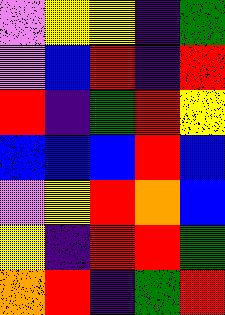[["violet", "yellow", "yellow", "indigo", "green"], ["violet", "blue", "red", "indigo", "red"], ["red", "indigo", "green", "red", "yellow"], ["blue", "blue", "blue", "red", "blue"], ["violet", "yellow", "red", "orange", "blue"], ["yellow", "indigo", "red", "red", "green"], ["orange", "red", "indigo", "green", "red"]]